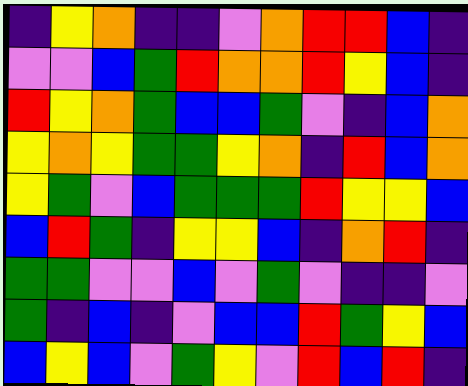[["indigo", "yellow", "orange", "indigo", "indigo", "violet", "orange", "red", "red", "blue", "indigo"], ["violet", "violet", "blue", "green", "red", "orange", "orange", "red", "yellow", "blue", "indigo"], ["red", "yellow", "orange", "green", "blue", "blue", "green", "violet", "indigo", "blue", "orange"], ["yellow", "orange", "yellow", "green", "green", "yellow", "orange", "indigo", "red", "blue", "orange"], ["yellow", "green", "violet", "blue", "green", "green", "green", "red", "yellow", "yellow", "blue"], ["blue", "red", "green", "indigo", "yellow", "yellow", "blue", "indigo", "orange", "red", "indigo"], ["green", "green", "violet", "violet", "blue", "violet", "green", "violet", "indigo", "indigo", "violet"], ["green", "indigo", "blue", "indigo", "violet", "blue", "blue", "red", "green", "yellow", "blue"], ["blue", "yellow", "blue", "violet", "green", "yellow", "violet", "red", "blue", "red", "indigo"]]